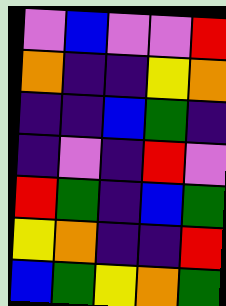[["violet", "blue", "violet", "violet", "red"], ["orange", "indigo", "indigo", "yellow", "orange"], ["indigo", "indigo", "blue", "green", "indigo"], ["indigo", "violet", "indigo", "red", "violet"], ["red", "green", "indigo", "blue", "green"], ["yellow", "orange", "indigo", "indigo", "red"], ["blue", "green", "yellow", "orange", "green"]]